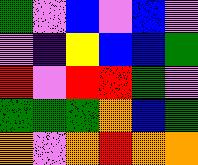[["green", "violet", "blue", "violet", "blue", "violet"], ["violet", "indigo", "yellow", "blue", "blue", "green"], ["red", "violet", "red", "red", "green", "violet"], ["green", "green", "green", "orange", "blue", "green"], ["orange", "violet", "orange", "red", "orange", "orange"]]